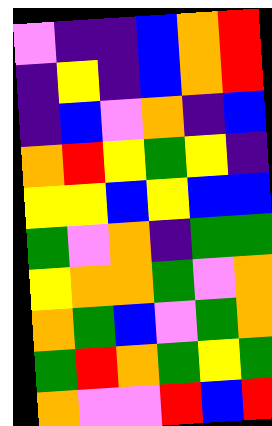[["violet", "indigo", "indigo", "blue", "orange", "red"], ["indigo", "yellow", "indigo", "blue", "orange", "red"], ["indigo", "blue", "violet", "orange", "indigo", "blue"], ["orange", "red", "yellow", "green", "yellow", "indigo"], ["yellow", "yellow", "blue", "yellow", "blue", "blue"], ["green", "violet", "orange", "indigo", "green", "green"], ["yellow", "orange", "orange", "green", "violet", "orange"], ["orange", "green", "blue", "violet", "green", "orange"], ["green", "red", "orange", "green", "yellow", "green"], ["orange", "violet", "violet", "red", "blue", "red"]]